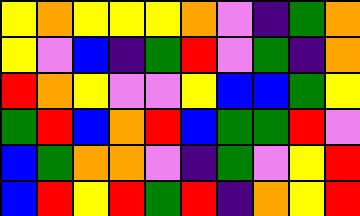[["yellow", "orange", "yellow", "yellow", "yellow", "orange", "violet", "indigo", "green", "orange"], ["yellow", "violet", "blue", "indigo", "green", "red", "violet", "green", "indigo", "orange"], ["red", "orange", "yellow", "violet", "violet", "yellow", "blue", "blue", "green", "yellow"], ["green", "red", "blue", "orange", "red", "blue", "green", "green", "red", "violet"], ["blue", "green", "orange", "orange", "violet", "indigo", "green", "violet", "yellow", "red"], ["blue", "red", "yellow", "red", "green", "red", "indigo", "orange", "yellow", "red"]]